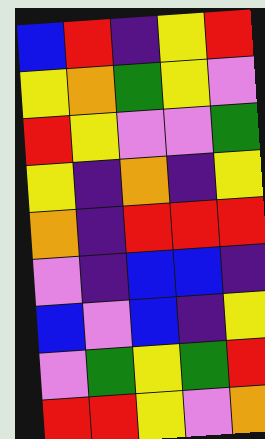[["blue", "red", "indigo", "yellow", "red"], ["yellow", "orange", "green", "yellow", "violet"], ["red", "yellow", "violet", "violet", "green"], ["yellow", "indigo", "orange", "indigo", "yellow"], ["orange", "indigo", "red", "red", "red"], ["violet", "indigo", "blue", "blue", "indigo"], ["blue", "violet", "blue", "indigo", "yellow"], ["violet", "green", "yellow", "green", "red"], ["red", "red", "yellow", "violet", "orange"]]